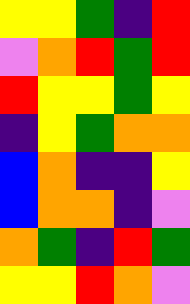[["yellow", "yellow", "green", "indigo", "red"], ["violet", "orange", "red", "green", "red"], ["red", "yellow", "yellow", "green", "yellow"], ["indigo", "yellow", "green", "orange", "orange"], ["blue", "orange", "indigo", "indigo", "yellow"], ["blue", "orange", "orange", "indigo", "violet"], ["orange", "green", "indigo", "red", "green"], ["yellow", "yellow", "red", "orange", "violet"]]